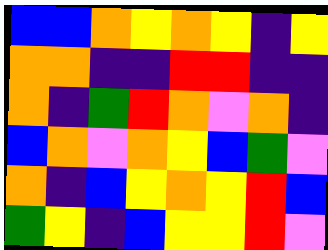[["blue", "blue", "orange", "yellow", "orange", "yellow", "indigo", "yellow"], ["orange", "orange", "indigo", "indigo", "red", "red", "indigo", "indigo"], ["orange", "indigo", "green", "red", "orange", "violet", "orange", "indigo"], ["blue", "orange", "violet", "orange", "yellow", "blue", "green", "violet"], ["orange", "indigo", "blue", "yellow", "orange", "yellow", "red", "blue"], ["green", "yellow", "indigo", "blue", "yellow", "yellow", "red", "violet"]]